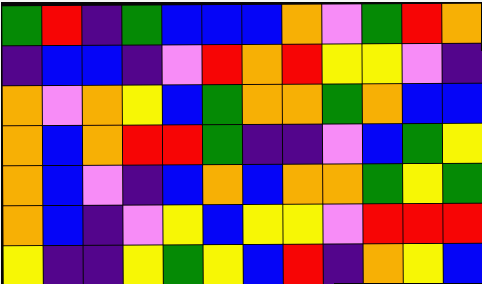[["green", "red", "indigo", "green", "blue", "blue", "blue", "orange", "violet", "green", "red", "orange"], ["indigo", "blue", "blue", "indigo", "violet", "red", "orange", "red", "yellow", "yellow", "violet", "indigo"], ["orange", "violet", "orange", "yellow", "blue", "green", "orange", "orange", "green", "orange", "blue", "blue"], ["orange", "blue", "orange", "red", "red", "green", "indigo", "indigo", "violet", "blue", "green", "yellow"], ["orange", "blue", "violet", "indigo", "blue", "orange", "blue", "orange", "orange", "green", "yellow", "green"], ["orange", "blue", "indigo", "violet", "yellow", "blue", "yellow", "yellow", "violet", "red", "red", "red"], ["yellow", "indigo", "indigo", "yellow", "green", "yellow", "blue", "red", "indigo", "orange", "yellow", "blue"]]